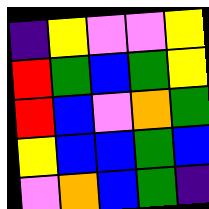[["indigo", "yellow", "violet", "violet", "yellow"], ["red", "green", "blue", "green", "yellow"], ["red", "blue", "violet", "orange", "green"], ["yellow", "blue", "blue", "green", "blue"], ["violet", "orange", "blue", "green", "indigo"]]